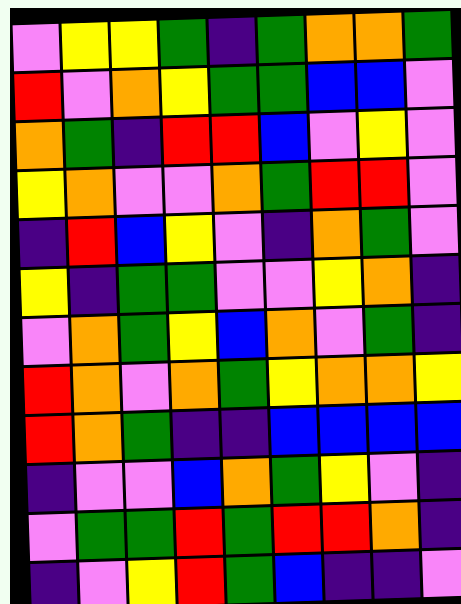[["violet", "yellow", "yellow", "green", "indigo", "green", "orange", "orange", "green"], ["red", "violet", "orange", "yellow", "green", "green", "blue", "blue", "violet"], ["orange", "green", "indigo", "red", "red", "blue", "violet", "yellow", "violet"], ["yellow", "orange", "violet", "violet", "orange", "green", "red", "red", "violet"], ["indigo", "red", "blue", "yellow", "violet", "indigo", "orange", "green", "violet"], ["yellow", "indigo", "green", "green", "violet", "violet", "yellow", "orange", "indigo"], ["violet", "orange", "green", "yellow", "blue", "orange", "violet", "green", "indigo"], ["red", "orange", "violet", "orange", "green", "yellow", "orange", "orange", "yellow"], ["red", "orange", "green", "indigo", "indigo", "blue", "blue", "blue", "blue"], ["indigo", "violet", "violet", "blue", "orange", "green", "yellow", "violet", "indigo"], ["violet", "green", "green", "red", "green", "red", "red", "orange", "indigo"], ["indigo", "violet", "yellow", "red", "green", "blue", "indigo", "indigo", "violet"]]